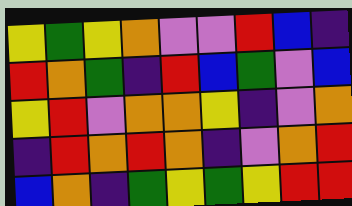[["yellow", "green", "yellow", "orange", "violet", "violet", "red", "blue", "indigo"], ["red", "orange", "green", "indigo", "red", "blue", "green", "violet", "blue"], ["yellow", "red", "violet", "orange", "orange", "yellow", "indigo", "violet", "orange"], ["indigo", "red", "orange", "red", "orange", "indigo", "violet", "orange", "red"], ["blue", "orange", "indigo", "green", "yellow", "green", "yellow", "red", "red"]]